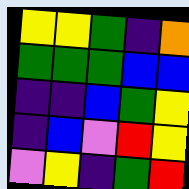[["yellow", "yellow", "green", "indigo", "orange"], ["green", "green", "green", "blue", "blue"], ["indigo", "indigo", "blue", "green", "yellow"], ["indigo", "blue", "violet", "red", "yellow"], ["violet", "yellow", "indigo", "green", "red"]]